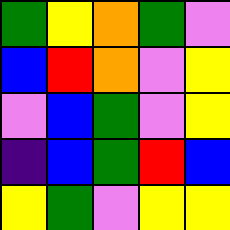[["green", "yellow", "orange", "green", "violet"], ["blue", "red", "orange", "violet", "yellow"], ["violet", "blue", "green", "violet", "yellow"], ["indigo", "blue", "green", "red", "blue"], ["yellow", "green", "violet", "yellow", "yellow"]]